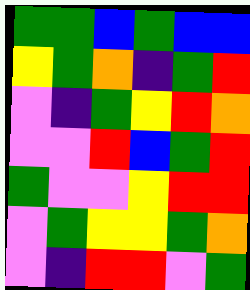[["green", "green", "blue", "green", "blue", "blue"], ["yellow", "green", "orange", "indigo", "green", "red"], ["violet", "indigo", "green", "yellow", "red", "orange"], ["violet", "violet", "red", "blue", "green", "red"], ["green", "violet", "violet", "yellow", "red", "red"], ["violet", "green", "yellow", "yellow", "green", "orange"], ["violet", "indigo", "red", "red", "violet", "green"]]